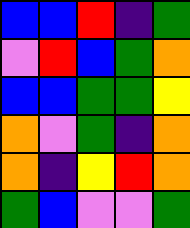[["blue", "blue", "red", "indigo", "green"], ["violet", "red", "blue", "green", "orange"], ["blue", "blue", "green", "green", "yellow"], ["orange", "violet", "green", "indigo", "orange"], ["orange", "indigo", "yellow", "red", "orange"], ["green", "blue", "violet", "violet", "green"]]